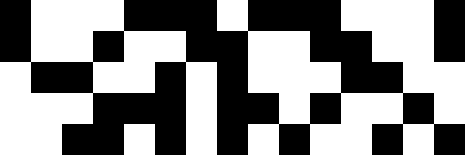[["black", "white", "white", "white", "black", "black", "black", "white", "black", "black", "black", "white", "white", "white", "black"], ["black", "white", "white", "black", "white", "white", "black", "black", "white", "white", "black", "black", "white", "white", "black"], ["white", "black", "black", "white", "white", "black", "white", "black", "white", "white", "white", "black", "black", "white", "white"], ["white", "white", "white", "black", "black", "black", "white", "black", "black", "white", "black", "white", "white", "black", "white"], ["white", "white", "black", "black", "white", "black", "white", "black", "white", "black", "white", "white", "black", "white", "black"]]